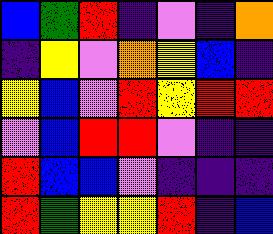[["blue", "green", "red", "indigo", "violet", "indigo", "orange"], ["indigo", "yellow", "violet", "orange", "yellow", "blue", "indigo"], ["yellow", "blue", "violet", "red", "yellow", "red", "red"], ["violet", "blue", "red", "red", "violet", "indigo", "indigo"], ["red", "blue", "blue", "violet", "indigo", "indigo", "indigo"], ["red", "green", "yellow", "yellow", "red", "indigo", "blue"]]